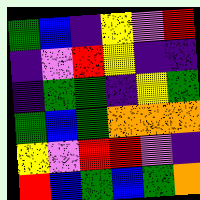[["green", "blue", "indigo", "yellow", "violet", "red"], ["indigo", "violet", "red", "yellow", "indigo", "indigo"], ["indigo", "green", "green", "indigo", "yellow", "green"], ["green", "blue", "green", "orange", "orange", "orange"], ["yellow", "violet", "red", "red", "violet", "indigo"], ["red", "blue", "green", "blue", "green", "orange"]]